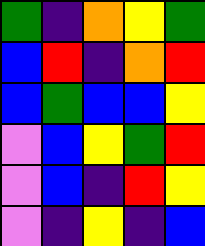[["green", "indigo", "orange", "yellow", "green"], ["blue", "red", "indigo", "orange", "red"], ["blue", "green", "blue", "blue", "yellow"], ["violet", "blue", "yellow", "green", "red"], ["violet", "blue", "indigo", "red", "yellow"], ["violet", "indigo", "yellow", "indigo", "blue"]]